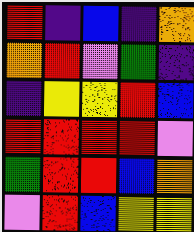[["red", "indigo", "blue", "indigo", "orange"], ["orange", "red", "violet", "green", "indigo"], ["indigo", "yellow", "yellow", "red", "blue"], ["red", "red", "red", "red", "violet"], ["green", "red", "red", "blue", "orange"], ["violet", "red", "blue", "yellow", "yellow"]]